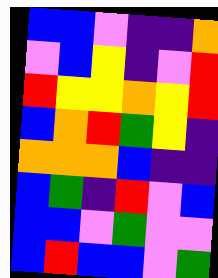[["blue", "blue", "violet", "indigo", "indigo", "orange"], ["violet", "blue", "yellow", "indigo", "violet", "red"], ["red", "yellow", "yellow", "orange", "yellow", "red"], ["blue", "orange", "red", "green", "yellow", "indigo"], ["orange", "orange", "orange", "blue", "indigo", "indigo"], ["blue", "green", "indigo", "red", "violet", "blue"], ["blue", "blue", "violet", "green", "violet", "violet"], ["blue", "red", "blue", "blue", "violet", "green"]]